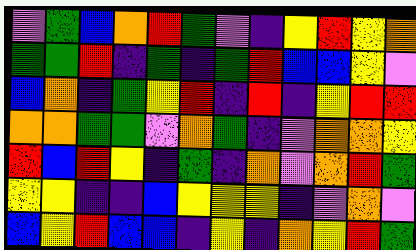[["violet", "green", "blue", "orange", "red", "green", "violet", "indigo", "yellow", "red", "yellow", "orange"], ["green", "green", "red", "indigo", "green", "indigo", "green", "red", "blue", "blue", "yellow", "violet"], ["blue", "orange", "indigo", "green", "yellow", "red", "indigo", "red", "indigo", "yellow", "red", "red"], ["orange", "orange", "green", "green", "violet", "orange", "green", "indigo", "violet", "orange", "orange", "yellow"], ["red", "blue", "red", "yellow", "indigo", "green", "indigo", "orange", "violet", "orange", "red", "green"], ["yellow", "yellow", "indigo", "indigo", "blue", "yellow", "yellow", "yellow", "indigo", "violet", "orange", "violet"], ["blue", "yellow", "red", "blue", "blue", "indigo", "yellow", "indigo", "orange", "yellow", "red", "green"]]